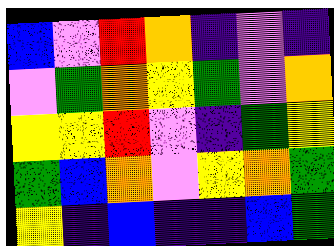[["blue", "violet", "red", "orange", "indigo", "violet", "indigo"], ["violet", "green", "orange", "yellow", "green", "violet", "orange"], ["yellow", "yellow", "red", "violet", "indigo", "green", "yellow"], ["green", "blue", "orange", "violet", "yellow", "orange", "green"], ["yellow", "indigo", "blue", "indigo", "indigo", "blue", "green"]]